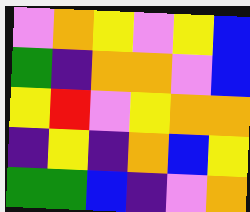[["violet", "orange", "yellow", "violet", "yellow", "blue"], ["green", "indigo", "orange", "orange", "violet", "blue"], ["yellow", "red", "violet", "yellow", "orange", "orange"], ["indigo", "yellow", "indigo", "orange", "blue", "yellow"], ["green", "green", "blue", "indigo", "violet", "orange"]]